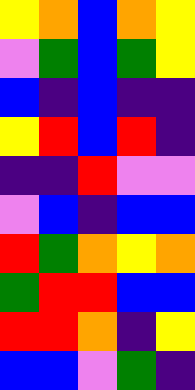[["yellow", "orange", "blue", "orange", "yellow"], ["violet", "green", "blue", "green", "yellow"], ["blue", "indigo", "blue", "indigo", "indigo"], ["yellow", "red", "blue", "red", "indigo"], ["indigo", "indigo", "red", "violet", "violet"], ["violet", "blue", "indigo", "blue", "blue"], ["red", "green", "orange", "yellow", "orange"], ["green", "red", "red", "blue", "blue"], ["red", "red", "orange", "indigo", "yellow"], ["blue", "blue", "violet", "green", "indigo"]]